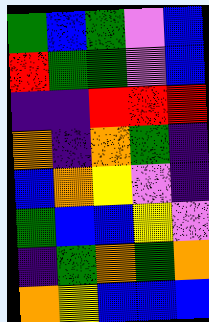[["green", "blue", "green", "violet", "blue"], ["red", "green", "green", "violet", "blue"], ["indigo", "indigo", "red", "red", "red"], ["orange", "indigo", "orange", "green", "indigo"], ["blue", "orange", "yellow", "violet", "indigo"], ["green", "blue", "blue", "yellow", "violet"], ["indigo", "green", "orange", "green", "orange"], ["orange", "yellow", "blue", "blue", "blue"]]